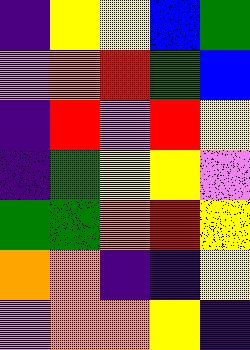[["indigo", "yellow", "yellow", "blue", "green"], ["violet", "orange", "red", "green", "blue"], ["indigo", "red", "violet", "red", "yellow"], ["indigo", "green", "yellow", "yellow", "violet"], ["green", "green", "orange", "red", "yellow"], ["orange", "orange", "indigo", "indigo", "yellow"], ["violet", "orange", "orange", "yellow", "indigo"]]